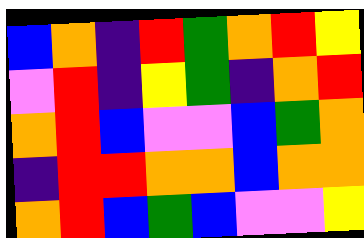[["blue", "orange", "indigo", "red", "green", "orange", "red", "yellow"], ["violet", "red", "indigo", "yellow", "green", "indigo", "orange", "red"], ["orange", "red", "blue", "violet", "violet", "blue", "green", "orange"], ["indigo", "red", "red", "orange", "orange", "blue", "orange", "orange"], ["orange", "red", "blue", "green", "blue", "violet", "violet", "yellow"]]